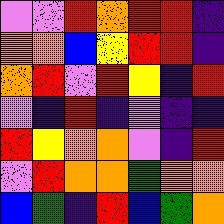[["violet", "violet", "red", "orange", "red", "red", "indigo"], ["orange", "orange", "blue", "yellow", "red", "red", "indigo"], ["orange", "red", "violet", "red", "yellow", "indigo", "red"], ["violet", "indigo", "red", "indigo", "violet", "indigo", "indigo"], ["red", "yellow", "orange", "orange", "violet", "indigo", "red"], ["violet", "red", "orange", "orange", "green", "orange", "orange"], ["blue", "green", "indigo", "red", "blue", "green", "orange"]]